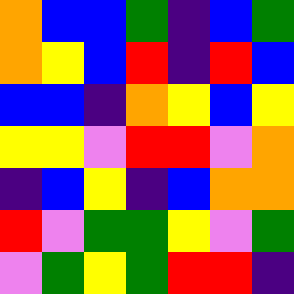[["orange", "blue", "blue", "green", "indigo", "blue", "green"], ["orange", "yellow", "blue", "red", "indigo", "red", "blue"], ["blue", "blue", "indigo", "orange", "yellow", "blue", "yellow"], ["yellow", "yellow", "violet", "red", "red", "violet", "orange"], ["indigo", "blue", "yellow", "indigo", "blue", "orange", "orange"], ["red", "violet", "green", "green", "yellow", "violet", "green"], ["violet", "green", "yellow", "green", "red", "red", "indigo"]]